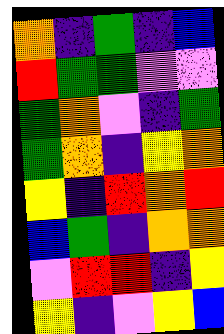[["orange", "indigo", "green", "indigo", "blue"], ["red", "green", "green", "violet", "violet"], ["green", "orange", "violet", "indigo", "green"], ["green", "orange", "indigo", "yellow", "orange"], ["yellow", "indigo", "red", "orange", "red"], ["blue", "green", "indigo", "orange", "orange"], ["violet", "red", "red", "indigo", "yellow"], ["yellow", "indigo", "violet", "yellow", "blue"]]